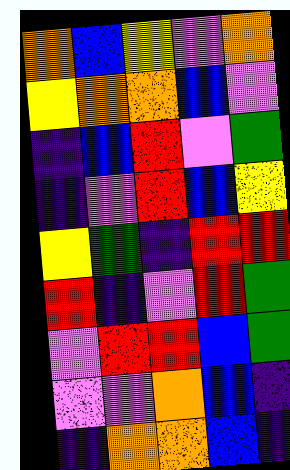[["orange", "blue", "yellow", "violet", "orange"], ["yellow", "orange", "orange", "blue", "violet"], ["indigo", "blue", "red", "violet", "green"], ["indigo", "violet", "red", "blue", "yellow"], ["yellow", "green", "indigo", "red", "red"], ["red", "indigo", "violet", "red", "green"], ["violet", "red", "red", "blue", "green"], ["violet", "violet", "orange", "blue", "indigo"], ["indigo", "orange", "orange", "blue", "indigo"]]